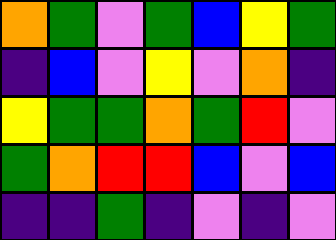[["orange", "green", "violet", "green", "blue", "yellow", "green"], ["indigo", "blue", "violet", "yellow", "violet", "orange", "indigo"], ["yellow", "green", "green", "orange", "green", "red", "violet"], ["green", "orange", "red", "red", "blue", "violet", "blue"], ["indigo", "indigo", "green", "indigo", "violet", "indigo", "violet"]]